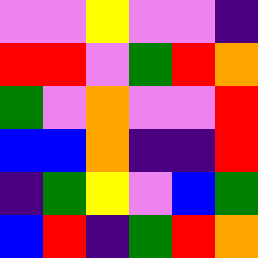[["violet", "violet", "yellow", "violet", "violet", "indigo"], ["red", "red", "violet", "green", "red", "orange"], ["green", "violet", "orange", "violet", "violet", "red"], ["blue", "blue", "orange", "indigo", "indigo", "red"], ["indigo", "green", "yellow", "violet", "blue", "green"], ["blue", "red", "indigo", "green", "red", "orange"]]